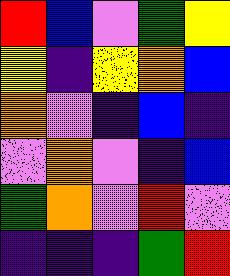[["red", "blue", "violet", "green", "yellow"], ["yellow", "indigo", "yellow", "orange", "blue"], ["orange", "violet", "indigo", "blue", "indigo"], ["violet", "orange", "violet", "indigo", "blue"], ["green", "orange", "violet", "red", "violet"], ["indigo", "indigo", "indigo", "green", "red"]]